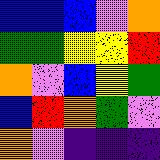[["blue", "blue", "blue", "violet", "orange"], ["green", "green", "yellow", "yellow", "red"], ["orange", "violet", "blue", "yellow", "green"], ["blue", "red", "orange", "green", "violet"], ["orange", "violet", "indigo", "indigo", "indigo"]]